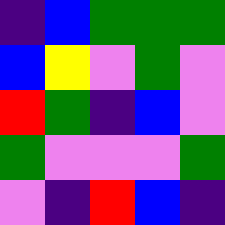[["indigo", "blue", "green", "green", "green"], ["blue", "yellow", "violet", "green", "violet"], ["red", "green", "indigo", "blue", "violet"], ["green", "violet", "violet", "violet", "green"], ["violet", "indigo", "red", "blue", "indigo"]]